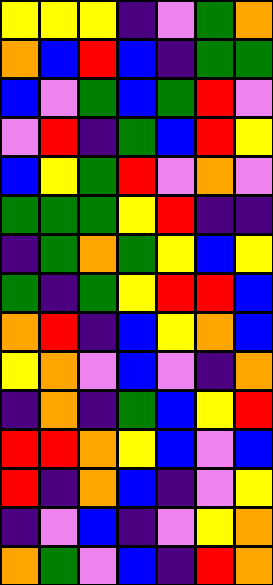[["yellow", "yellow", "yellow", "indigo", "violet", "green", "orange"], ["orange", "blue", "red", "blue", "indigo", "green", "green"], ["blue", "violet", "green", "blue", "green", "red", "violet"], ["violet", "red", "indigo", "green", "blue", "red", "yellow"], ["blue", "yellow", "green", "red", "violet", "orange", "violet"], ["green", "green", "green", "yellow", "red", "indigo", "indigo"], ["indigo", "green", "orange", "green", "yellow", "blue", "yellow"], ["green", "indigo", "green", "yellow", "red", "red", "blue"], ["orange", "red", "indigo", "blue", "yellow", "orange", "blue"], ["yellow", "orange", "violet", "blue", "violet", "indigo", "orange"], ["indigo", "orange", "indigo", "green", "blue", "yellow", "red"], ["red", "red", "orange", "yellow", "blue", "violet", "blue"], ["red", "indigo", "orange", "blue", "indigo", "violet", "yellow"], ["indigo", "violet", "blue", "indigo", "violet", "yellow", "orange"], ["orange", "green", "violet", "blue", "indigo", "red", "orange"]]